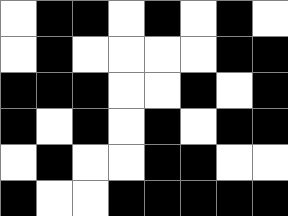[["white", "black", "black", "white", "black", "white", "black", "white"], ["white", "black", "white", "white", "white", "white", "black", "black"], ["black", "black", "black", "white", "white", "black", "white", "black"], ["black", "white", "black", "white", "black", "white", "black", "black"], ["white", "black", "white", "white", "black", "black", "white", "white"], ["black", "white", "white", "black", "black", "black", "black", "black"]]